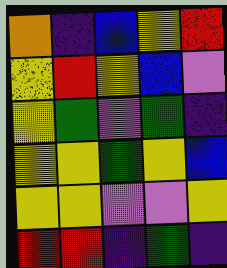[["orange", "indigo", "blue", "yellow", "red"], ["yellow", "red", "yellow", "blue", "violet"], ["yellow", "green", "violet", "green", "indigo"], ["yellow", "yellow", "green", "yellow", "blue"], ["yellow", "yellow", "violet", "violet", "yellow"], ["red", "red", "indigo", "green", "indigo"]]